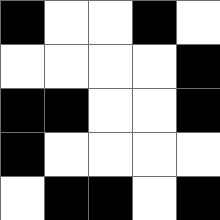[["black", "white", "white", "black", "white"], ["white", "white", "white", "white", "black"], ["black", "black", "white", "white", "black"], ["black", "white", "white", "white", "white"], ["white", "black", "black", "white", "black"]]